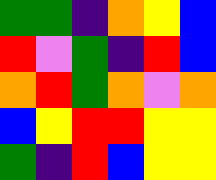[["green", "green", "indigo", "orange", "yellow", "blue"], ["red", "violet", "green", "indigo", "red", "blue"], ["orange", "red", "green", "orange", "violet", "orange"], ["blue", "yellow", "red", "red", "yellow", "yellow"], ["green", "indigo", "red", "blue", "yellow", "yellow"]]